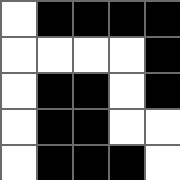[["white", "black", "black", "black", "black"], ["white", "white", "white", "white", "black"], ["white", "black", "black", "white", "black"], ["white", "black", "black", "white", "white"], ["white", "black", "black", "black", "white"]]